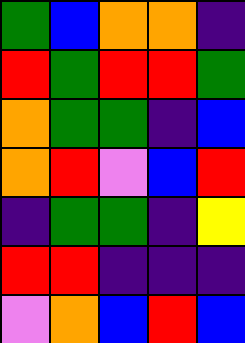[["green", "blue", "orange", "orange", "indigo"], ["red", "green", "red", "red", "green"], ["orange", "green", "green", "indigo", "blue"], ["orange", "red", "violet", "blue", "red"], ["indigo", "green", "green", "indigo", "yellow"], ["red", "red", "indigo", "indigo", "indigo"], ["violet", "orange", "blue", "red", "blue"]]